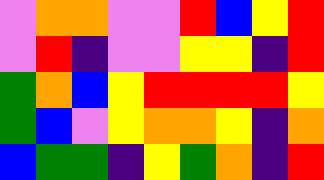[["violet", "orange", "orange", "violet", "violet", "red", "blue", "yellow", "red"], ["violet", "red", "indigo", "violet", "violet", "yellow", "yellow", "indigo", "red"], ["green", "orange", "blue", "yellow", "red", "red", "red", "red", "yellow"], ["green", "blue", "violet", "yellow", "orange", "orange", "yellow", "indigo", "orange"], ["blue", "green", "green", "indigo", "yellow", "green", "orange", "indigo", "red"]]